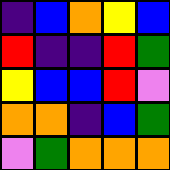[["indigo", "blue", "orange", "yellow", "blue"], ["red", "indigo", "indigo", "red", "green"], ["yellow", "blue", "blue", "red", "violet"], ["orange", "orange", "indigo", "blue", "green"], ["violet", "green", "orange", "orange", "orange"]]